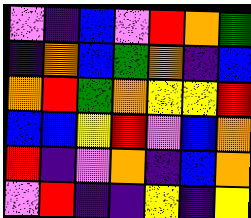[["violet", "indigo", "blue", "violet", "red", "orange", "green"], ["indigo", "orange", "blue", "green", "orange", "indigo", "blue"], ["orange", "red", "green", "orange", "yellow", "yellow", "red"], ["blue", "blue", "yellow", "red", "violet", "blue", "orange"], ["red", "indigo", "violet", "orange", "indigo", "blue", "orange"], ["violet", "red", "indigo", "indigo", "yellow", "indigo", "yellow"]]